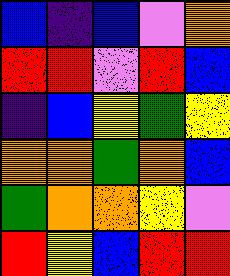[["blue", "indigo", "blue", "violet", "orange"], ["red", "red", "violet", "red", "blue"], ["indigo", "blue", "yellow", "green", "yellow"], ["orange", "orange", "green", "orange", "blue"], ["green", "orange", "orange", "yellow", "violet"], ["red", "yellow", "blue", "red", "red"]]